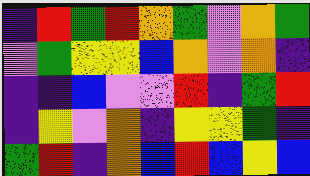[["indigo", "red", "green", "red", "orange", "green", "violet", "orange", "green"], ["violet", "green", "yellow", "yellow", "blue", "orange", "violet", "orange", "indigo"], ["indigo", "indigo", "blue", "violet", "violet", "red", "indigo", "green", "red"], ["indigo", "yellow", "violet", "orange", "indigo", "yellow", "yellow", "green", "indigo"], ["green", "red", "indigo", "orange", "blue", "red", "blue", "yellow", "blue"]]